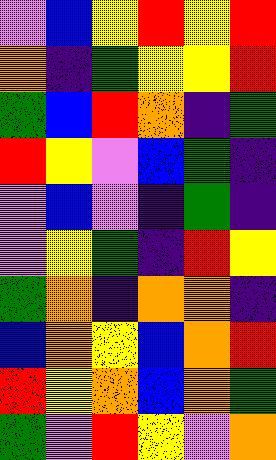[["violet", "blue", "yellow", "red", "yellow", "red"], ["orange", "indigo", "green", "yellow", "yellow", "red"], ["green", "blue", "red", "orange", "indigo", "green"], ["red", "yellow", "violet", "blue", "green", "indigo"], ["violet", "blue", "violet", "indigo", "green", "indigo"], ["violet", "yellow", "green", "indigo", "red", "yellow"], ["green", "orange", "indigo", "orange", "orange", "indigo"], ["blue", "orange", "yellow", "blue", "orange", "red"], ["red", "yellow", "orange", "blue", "orange", "green"], ["green", "violet", "red", "yellow", "violet", "orange"]]